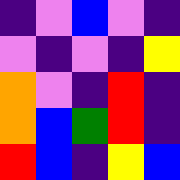[["indigo", "violet", "blue", "violet", "indigo"], ["violet", "indigo", "violet", "indigo", "yellow"], ["orange", "violet", "indigo", "red", "indigo"], ["orange", "blue", "green", "red", "indigo"], ["red", "blue", "indigo", "yellow", "blue"]]